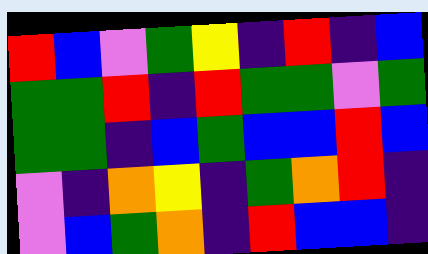[["red", "blue", "violet", "green", "yellow", "indigo", "red", "indigo", "blue"], ["green", "green", "red", "indigo", "red", "green", "green", "violet", "green"], ["green", "green", "indigo", "blue", "green", "blue", "blue", "red", "blue"], ["violet", "indigo", "orange", "yellow", "indigo", "green", "orange", "red", "indigo"], ["violet", "blue", "green", "orange", "indigo", "red", "blue", "blue", "indigo"]]